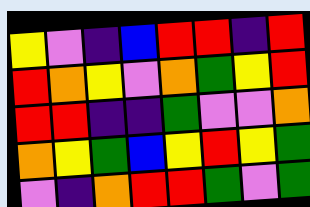[["yellow", "violet", "indigo", "blue", "red", "red", "indigo", "red"], ["red", "orange", "yellow", "violet", "orange", "green", "yellow", "red"], ["red", "red", "indigo", "indigo", "green", "violet", "violet", "orange"], ["orange", "yellow", "green", "blue", "yellow", "red", "yellow", "green"], ["violet", "indigo", "orange", "red", "red", "green", "violet", "green"]]